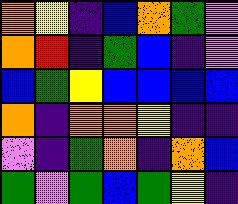[["orange", "yellow", "indigo", "blue", "orange", "green", "violet"], ["orange", "red", "indigo", "green", "blue", "indigo", "violet"], ["blue", "green", "yellow", "blue", "blue", "blue", "blue"], ["orange", "indigo", "orange", "orange", "yellow", "indigo", "indigo"], ["violet", "indigo", "green", "orange", "indigo", "orange", "blue"], ["green", "violet", "green", "blue", "green", "yellow", "indigo"]]